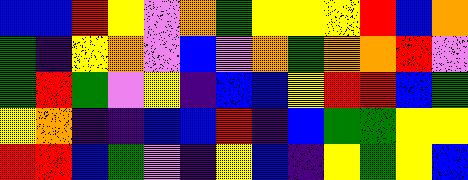[["blue", "blue", "red", "yellow", "violet", "orange", "green", "yellow", "yellow", "yellow", "red", "blue", "orange"], ["green", "indigo", "yellow", "orange", "violet", "blue", "violet", "orange", "green", "orange", "orange", "red", "violet"], ["green", "red", "green", "violet", "yellow", "indigo", "blue", "blue", "yellow", "red", "red", "blue", "green"], ["yellow", "orange", "indigo", "indigo", "blue", "blue", "red", "indigo", "blue", "green", "green", "yellow", "yellow"], ["red", "red", "blue", "green", "violet", "indigo", "yellow", "blue", "indigo", "yellow", "green", "yellow", "blue"]]